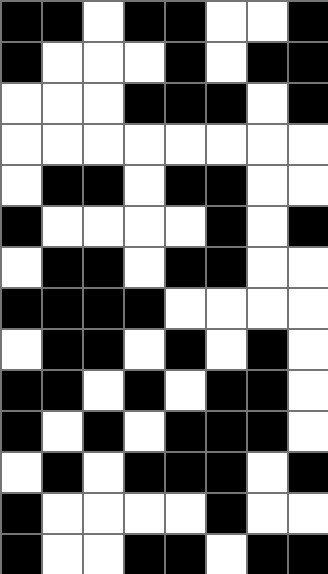[["black", "black", "white", "black", "black", "white", "white", "black"], ["black", "white", "white", "white", "black", "white", "black", "black"], ["white", "white", "white", "black", "black", "black", "white", "black"], ["white", "white", "white", "white", "white", "white", "white", "white"], ["white", "black", "black", "white", "black", "black", "white", "white"], ["black", "white", "white", "white", "white", "black", "white", "black"], ["white", "black", "black", "white", "black", "black", "white", "white"], ["black", "black", "black", "black", "white", "white", "white", "white"], ["white", "black", "black", "white", "black", "white", "black", "white"], ["black", "black", "white", "black", "white", "black", "black", "white"], ["black", "white", "black", "white", "black", "black", "black", "white"], ["white", "black", "white", "black", "black", "black", "white", "black"], ["black", "white", "white", "white", "white", "black", "white", "white"], ["black", "white", "white", "black", "black", "white", "black", "black"]]